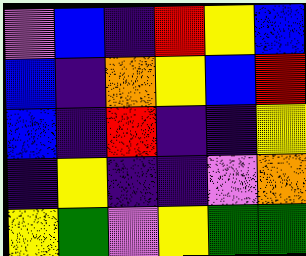[["violet", "blue", "indigo", "red", "yellow", "blue"], ["blue", "indigo", "orange", "yellow", "blue", "red"], ["blue", "indigo", "red", "indigo", "indigo", "yellow"], ["indigo", "yellow", "indigo", "indigo", "violet", "orange"], ["yellow", "green", "violet", "yellow", "green", "green"]]